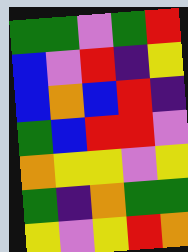[["green", "green", "violet", "green", "red"], ["blue", "violet", "red", "indigo", "yellow"], ["blue", "orange", "blue", "red", "indigo"], ["green", "blue", "red", "red", "violet"], ["orange", "yellow", "yellow", "violet", "yellow"], ["green", "indigo", "orange", "green", "green"], ["yellow", "violet", "yellow", "red", "orange"]]